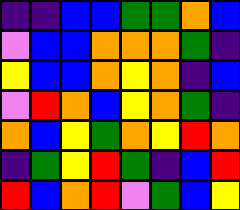[["indigo", "indigo", "blue", "blue", "green", "green", "orange", "blue"], ["violet", "blue", "blue", "orange", "orange", "orange", "green", "indigo"], ["yellow", "blue", "blue", "orange", "yellow", "orange", "indigo", "blue"], ["violet", "red", "orange", "blue", "yellow", "orange", "green", "indigo"], ["orange", "blue", "yellow", "green", "orange", "yellow", "red", "orange"], ["indigo", "green", "yellow", "red", "green", "indigo", "blue", "red"], ["red", "blue", "orange", "red", "violet", "green", "blue", "yellow"]]